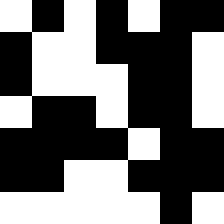[["white", "black", "white", "black", "white", "black", "black"], ["black", "white", "white", "black", "black", "black", "white"], ["black", "white", "white", "white", "black", "black", "white"], ["white", "black", "black", "white", "black", "black", "white"], ["black", "black", "black", "black", "white", "black", "black"], ["black", "black", "white", "white", "black", "black", "black"], ["white", "white", "white", "white", "white", "black", "white"]]